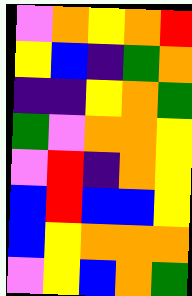[["violet", "orange", "yellow", "orange", "red"], ["yellow", "blue", "indigo", "green", "orange"], ["indigo", "indigo", "yellow", "orange", "green"], ["green", "violet", "orange", "orange", "yellow"], ["violet", "red", "indigo", "orange", "yellow"], ["blue", "red", "blue", "blue", "yellow"], ["blue", "yellow", "orange", "orange", "orange"], ["violet", "yellow", "blue", "orange", "green"]]